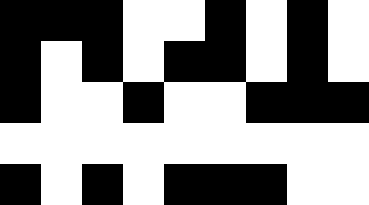[["black", "black", "black", "white", "white", "black", "white", "black", "white"], ["black", "white", "black", "white", "black", "black", "white", "black", "white"], ["black", "white", "white", "black", "white", "white", "black", "black", "black"], ["white", "white", "white", "white", "white", "white", "white", "white", "white"], ["black", "white", "black", "white", "black", "black", "black", "white", "white"]]